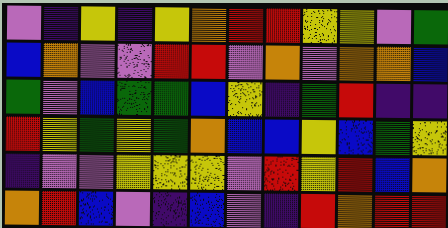[["violet", "indigo", "yellow", "indigo", "yellow", "orange", "red", "red", "yellow", "yellow", "violet", "green"], ["blue", "orange", "violet", "violet", "red", "red", "violet", "orange", "violet", "orange", "orange", "blue"], ["green", "violet", "blue", "green", "green", "blue", "yellow", "indigo", "green", "red", "indigo", "indigo"], ["red", "yellow", "green", "yellow", "green", "orange", "blue", "blue", "yellow", "blue", "green", "yellow"], ["indigo", "violet", "violet", "yellow", "yellow", "yellow", "violet", "red", "yellow", "red", "blue", "orange"], ["orange", "red", "blue", "violet", "indigo", "blue", "violet", "indigo", "red", "orange", "red", "red"]]